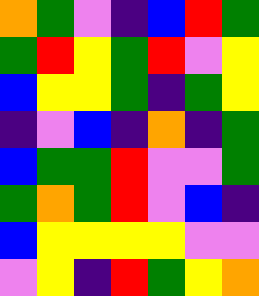[["orange", "green", "violet", "indigo", "blue", "red", "green"], ["green", "red", "yellow", "green", "red", "violet", "yellow"], ["blue", "yellow", "yellow", "green", "indigo", "green", "yellow"], ["indigo", "violet", "blue", "indigo", "orange", "indigo", "green"], ["blue", "green", "green", "red", "violet", "violet", "green"], ["green", "orange", "green", "red", "violet", "blue", "indigo"], ["blue", "yellow", "yellow", "yellow", "yellow", "violet", "violet"], ["violet", "yellow", "indigo", "red", "green", "yellow", "orange"]]